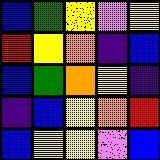[["blue", "green", "yellow", "violet", "yellow"], ["red", "yellow", "orange", "indigo", "blue"], ["blue", "green", "orange", "yellow", "indigo"], ["indigo", "blue", "yellow", "orange", "red"], ["blue", "yellow", "yellow", "violet", "blue"]]